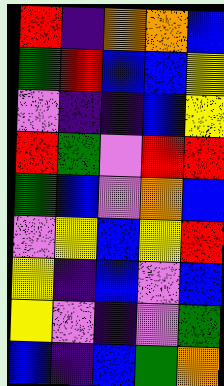[["red", "indigo", "orange", "orange", "blue"], ["green", "red", "blue", "blue", "yellow"], ["violet", "indigo", "indigo", "blue", "yellow"], ["red", "green", "violet", "red", "red"], ["green", "blue", "violet", "orange", "blue"], ["violet", "yellow", "blue", "yellow", "red"], ["yellow", "indigo", "blue", "violet", "blue"], ["yellow", "violet", "indigo", "violet", "green"], ["blue", "indigo", "blue", "green", "orange"]]